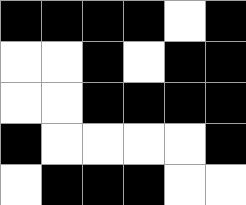[["black", "black", "black", "black", "white", "black"], ["white", "white", "black", "white", "black", "black"], ["white", "white", "black", "black", "black", "black"], ["black", "white", "white", "white", "white", "black"], ["white", "black", "black", "black", "white", "white"]]